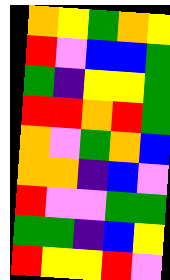[["orange", "yellow", "green", "orange", "yellow"], ["red", "violet", "blue", "blue", "green"], ["green", "indigo", "yellow", "yellow", "green"], ["red", "red", "orange", "red", "green"], ["orange", "violet", "green", "orange", "blue"], ["orange", "orange", "indigo", "blue", "violet"], ["red", "violet", "violet", "green", "green"], ["green", "green", "indigo", "blue", "yellow"], ["red", "yellow", "yellow", "red", "violet"]]